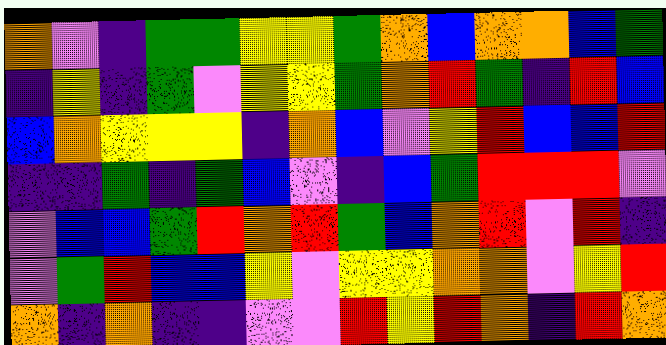[["orange", "violet", "indigo", "green", "green", "yellow", "yellow", "green", "orange", "blue", "orange", "orange", "blue", "green"], ["indigo", "yellow", "indigo", "green", "violet", "yellow", "yellow", "green", "orange", "red", "green", "indigo", "red", "blue"], ["blue", "orange", "yellow", "yellow", "yellow", "indigo", "orange", "blue", "violet", "yellow", "red", "blue", "blue", "red"], ["indigo", "indigo", "green", "indigo", "green", "blue", "violet", "indigo", "blue", "green", "red", "red", "red", "violet"], ["violet", "blue", "blue", "green", "red", "orange", "red", "green", "blue", "orange", "red", "violet", "red", "indigo"], ["violet", "green", "red", "blue", "blue", "yellow", "violet", "yellow", "yellow", "orange", "orange", "violet", "yellow", "red"], ["orange", "indigo", "orange", "indigo", "indigo", "violet", "violet", "red", "yellow", "red", "orange", "indigo", "red", "orange"]]